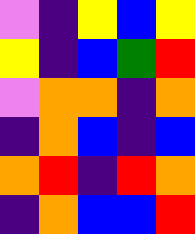[["violet", "indigo", "yellow", "blue", "yellow"], ["yellow", "indigo", "blue", "green", "red"], ["violet", "orange", "orange", "indigo", "orange"], ["indigo", "orange", "blue", "indigo", "blue"], ["orange", "red", "indigo", "red", "orange"], ["indigo", "orange", "blue", "blue", "red"]]